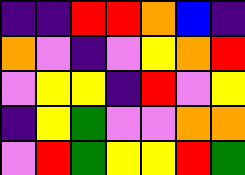[["indigo", "indigo", "red", "red", "orange", "blue", "indigo"], ["orange", "violet", "indigo", "violet", "yellow", "orange", "red"], ["violet", "yellow", "yellow", "indigo", "red", "violet", "yellow"], ["indigo", "yellow", "green", "violet", "violet", "orange", "orange"], ["violet", "red", "green", "yellow", "yellow", "red", "green"]]